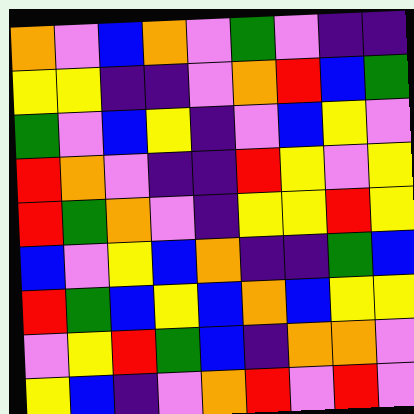[["orange", "violet", "blue", "orange", "violet", "green", "violet", "indigo", "indigo"], ["yellow", "yellow", "indigo", "indigo", "violet", "orange", "red", "blue", "green"], ["green", "violet", "blue", "yellow", "indigo", "violet", "blue", "yellow", "violet"], ["red", "orange", "violet", "indigo", "indigo", "red", "yellow", "violet", "yellow"], ["red", "green", "orange", "violet", "indigo", "yellow", "yellow", "red", "yellow"], ["blue", "violet", "yellow", "blue", "orange", "indigo", "indigo", "green", "blue"], ["red", "green", "blue", "yellow", "blue", "orange", "blue", "yellow", "yellow"], ["violet", "yellow", "red", "green", "blue", "indigo", "orange", "orange", "violet"], ["yellow", "blue", "indigo", "violet", "orange", "red", "violet", "red", "violet"]]